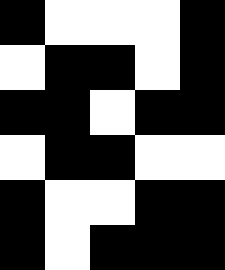[["black", "white", "white", "white", "black"], ["white", "black", "black", "white", "black"], ["black", "black", "white", "black", "black"], ["white", "black", "black", "white", "white"], ["black", "white", "white", "black", "black"], ["black", "white", "black", "black", "black"]]